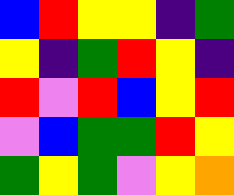[["blue", "red", "yellow", "yellow", "indigo", "green"], ["yellow", "indigo", "green", "red", "yellow", "indigo"], ["red", "violet", "red", "blue", "yellow", "red"], ["violet", "blue", "green", "green", "red", "yellow"], ["green", "yellow", "green", "violet", "yellow", "orange"]]